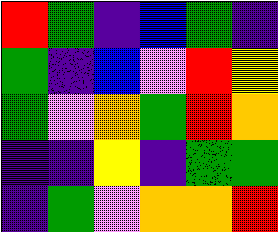[["red", "green", "indigo", "blue", "green", "indigo"], ["green", "indigo", "blue", "violet", "red", "yellow"], ["green", "violet", "orange", "green", "red", "orange"], ["indigo", "indigo", "yellow", "indigo", "green", "green"], ["indigo", "green", "violet", "orange", "orange", "red"]]